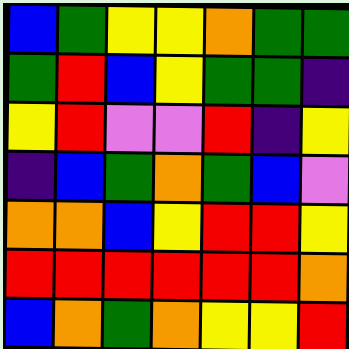[["blue", "green", "yellow", "yellow", "orange", "green", "green"], ["green", "red", "blue", "yellow", "green", "green", "indigo"], ["yellow", "red", "violet", "violet", "red", "indigo", "yellow"], ["indigo", "blue", "green", "orange", "green", "blue", "violet"], ["orange", "orange", "blue", "yellow", "red", "red", "yellow"], ["red", "red", "red", "red", "red", "red", "orange"], ["blue", "orange", "green", "orange", "yellow", "yellow", "red"]]